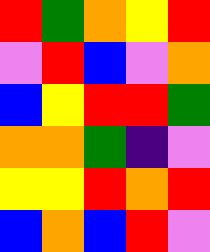[["red", "green", "orange", "yellow", "red"], ["violet", "red", "blue", "violet", "orange"], ["blue", "yellow", "red", "red", "green"], ["orange", "orange", "green", "indigo", "violet"], ["yellow", "yellow", "red", "orange", "red"], ["blue", "orange", "blue", "red", "violet"]]